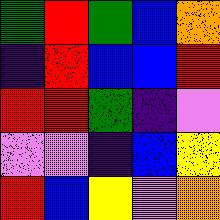[["green", "red", "green", "blue", "orange"], ["indigo", "red", "blue", "blue", "red"], ["red", "red", "green", "indigo", "violet"], ["violet", "violet", "indigo", "blue", "yellow"], ["red", "blue", "yellow", "violet", "orange"]]